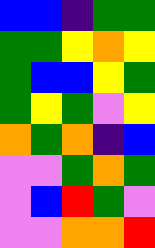[["blue", "blue", "indigo", "green", "green"], ["green", "green", "yellow", "orange", "yellow"], ["green", "blue", "blue", "yellow", "green"], ["green", "yellow", "green", "violet", "yellow"], ["orange", "green", "orange", "indigo", "blue"], ["violet", "violet", "green", "orange", "green"], ["violet", "blue", "red", "green", "violet"], ["violet", "violet", "orange", "orange", "red"]]